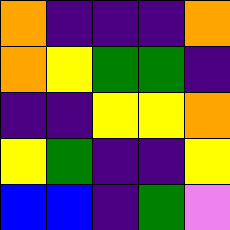[["orange", "indigo", "indigo", "indigo", "orange"], ["orange", "yellow", "green", "green", "indigo"], ["indigo", "indigo", "yellow", "yellow", "orange"], ["yellow", "green", "indigo", "indigo", "yellow"], ["blue", "blue", "indigo", "green", "violet"]]